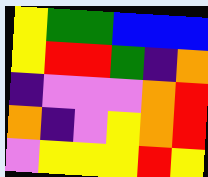[["yellow", "green", "green", "blue", "blue", "blue"], ["yellow", "red", "red", "green", "indigo", "orange"], ["indigo", "violet", "violet", "violet", "orange", "red"], ["orange", "indigo", "violet", "yellow", "orange", "red"], ["violet", "yellow", "yellow", "yellow", "red", "yellow"]]